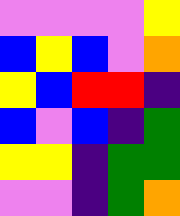[["violet", "violet", "violet", "violet", "yellow"], ["blue", "yellow", "blue", "violet", "orange"], ["yellow", "blue", "red", "red", "indigo"], ["blue", "violet", "blue", "indigo", "green"], ["yellow", "yellow", "indigo", "green", "green"], ["violet", "violet", "indigo", "green", "orange"]]